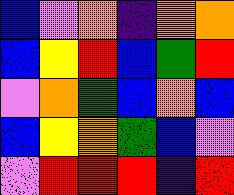[["blue", "violet", "orange", "indigo", "orange", "orange"], ["blue", "yellow", "red", "blue", "green", "red"], ["violet", "orange", "green", "blue", "orange", "blue"], ["blue", "yellow", "orange", "green", "blue", "violet"], ["violet", "red", "red", "red", "indigo", "red"]]